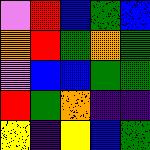[["violet", "red", "blue", "green", "blue"], ["orange", "red", "green", "orange", "green"], ["violet", "blue", "blue", "green", "green"], ["red", "green", "orange", "indigo", "indigo"], ["yellow", "indigo", "yellow", "blue", "green"]]